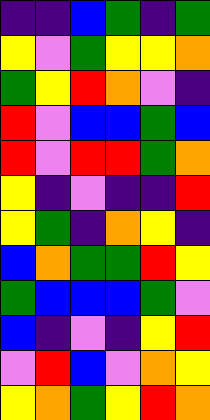[["indigo", "indigo", "blue", "green", "indigo", "green"], ["yellow", "violet", "green", "yellow", "yellow", "orange"], ["green", "yellow", "red", "orange", "violet", "indigo"], ["red", "violet", "blue", "blue", "green", "blue"], ["red", "violet", "red", "red", "green", "orange"], ["yellow", "indigo", "violet", "indigo", "indigo", "red"], ["yellow", "green", "indigo", "orange", "yellow", "indigo"], ["blue", "orange", "green", "green", "red", "yellow"], ["green", "blue", "blue", "blue", "green", "violet"], ["blue", "indigo", "violet", "indigo", "yellow", "red"], ["violet", "red", "blue", "violet", "orange", "yellow"], ["yellow", "orange", "green", "yellow", "red", "orange"]]